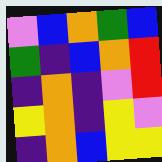[["violet", "blue", "orange", "green", "blue"], ["green", "indigo", "blue", "orange", "red"], ["indigo", "orange", "indigo", "violet", "red"], ["yellow", "orange", "indigo", "yellow", "violet"], ["indigo", "orange", "blue", "yellow", "yellow"]]